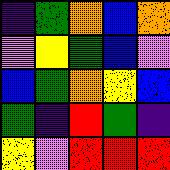[["indigo", "green", "orange", "blue", "orange"], ["violet", "yellow", "green", "blue", "violet"], ["blue", "green", "orange", "yellow", "blue"], ["green", "indigo", "red", "green", "indigo"], ["yellow", "violet", "red", "red", "red"]]